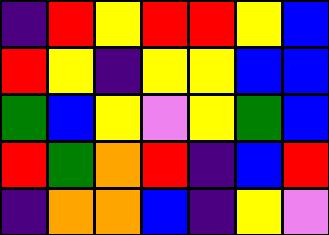[["indigo", "red", "yellow", "red", "red", "yellow", "blue"], ["red", "yellow", "indigo", "yellow", "yellow", "blue", "blue"], ["green", "blue", "yellow", "violet", "yellow", "green", "blue"], ["red", "green", "orange", "red", "indigo", "blue", "red"], ["indigo", "orange", "orange", "blue", "indigo", "yellow", "violet"]]